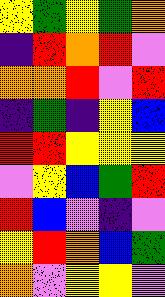[["yellow", "green", "yellow", "green", "orange"], ["indigo", "red", "orange", "red", "violet"], ["orange", "orange", "red", "violet", "red"], ["indigo", "green", "indigo", "yellow", "blue"], ["red", "red", "yellow", "yellow", "yellow"], ["violet", "yellow", "blue", "green", "red"], ["red", "blue", "violet", "indigo", "violet"], ["yellow", "red", "orange", "blue", "green"], ["orange", "violet", "yellow", "yellow", "violet"]]